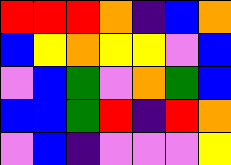[["red", "red", "red", "orange", "indigo", "blue", "orange"], ["blue", "yellow", "orange", "yellow", "yellow", "violet", "blue"], ["violet", "blue", "green", "violet", "orange", "green", "blue"], ["blue", "blue", "green", "red", "indigo", "red", "orange"], ["violet", "blue", "indigo", "violet", "violet", "violet", "yellow"]]